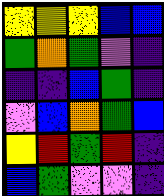[["yellow", "yellow", "yellow", "blue", "blue"], ["green", "orange", "green", "violet", "indigo"], ["indigo", "indigo", "blue", "green", "indigo"], ["violet", "blue", "orange", "green", "blue"], ["yellow", "red", "green", "red", "indigo"], ["blue", "green", "violet", "violet", "indigo"]]